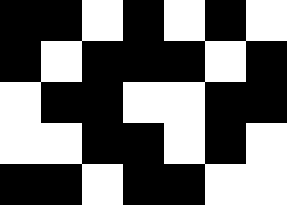[["black", "black", "white", "black", "white", "black", "white"], ["black", "white", "black", "black", "black", "white", "black"], ["white", "black", "black", "white", "white", "black", "black"], ["white", "white", "black", "black", "white", "black", "white"], ["black", "black", "white", "black", "black", "white", "white"]]